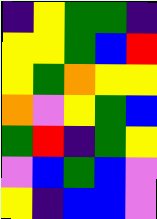[["indigo", "yellow", "green", "green", "indigo"], ["yellow", "yellow", "green", "blue", "red"], ["yellow", "green", "orange", "yellow", "yellow"], ["orange", "violet", "yellow", "green", "blue"], ["green", "red", "indigo", "green", "yellow"], ["violet", "blue", "green", "blue", "violet"], ["yellow", "indigo", "blue", "blue", "violet"]]